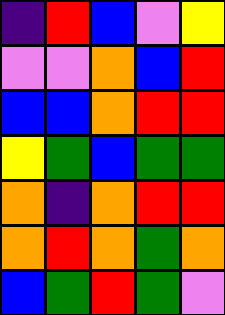[["indigo", "red", "blue", "violet", "yellow"], ["violet", "violet", "orange", "blue", "red"], ["blue", "blue", "orange", "red", "red"], ["yellow", "green", "blue", "green", "green"], ["orange", "indigo", "orange", "red", "red"], ["orange", "red", "orange", "green", "orange"], ["blue", "green", "red", "green", "violet"]]